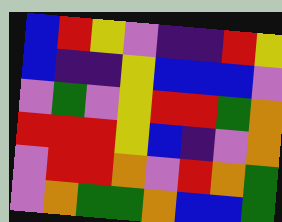[["blue", "red", "yellow", "violet", "indigo", "indigo", "red", "yellow"], ["blue", "indigo", "indigo", "yellow", "blue", "blue", "blue", "violet"], ["violet", "green", "violet", "yellow", "red", "red", "green", "orange"], ["red", "red", "red", "yellow", "blue", "indigo", "violet", "orange"], ["violet", "red", "red", "orange", "violet", "red", "orange", "green"], ["violet", "orange", "green", "green", "orange", "blue", "blue", "green"]]